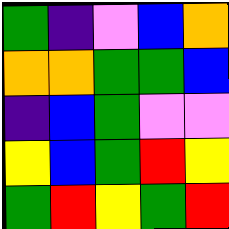[["green", "indigo", "violet", "blue", "orange"], ["orange", "orange", "green", "green", "blue"], ["indigo", "blue", "green", "violet", "violet"], ["yellow", "blue", "green", "red", "yellow"], ["green", "red", "yellow", "green", "red"]]